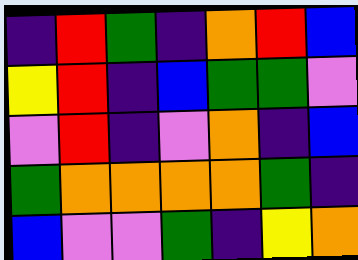[["indigo", "red", "green", "indigo", "orange", "red", "blue"], ["yellow", "red", "indigo", "blue", "green", "green", "violet"], ["violet", "red", "indigo", "violet", "orange", "indigo", "blue"], ["green", "orange", "orange", "orange", "orange", "green", "indigo"], ["blue", "violet", "violet", "green", "indigo", "yellow", "orange"]]